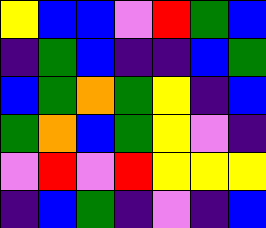[["yellow", "blue", "blue", "violet", "red", "green", "blue"], ["indigo", "green", "blue", "indigo", "indigo", "blue", "green"], ["blue", "green", "orange", "green", "yellow", "indigo", "blue"], ["green", "orange", "blue", "green", "yellow", "violet", "indigo"], ["violet", "red", "violet", "red", "yellow", "yellow", "yellow"], ["indigo", "blue", "green", "indigo", "violet", "indigo", "blue"]]